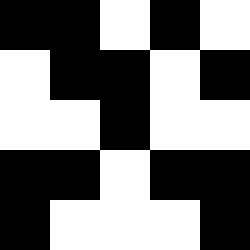[["black", "black", "white", "black", "white"], ["white", "black", "black", "white", "black"], ["white", "white", "black", "white", "white"], ["black", "black", "white", "black", "black"], ["black", "white", "white", "white", "black"]]